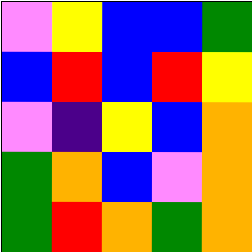[["violet", "yellow", "blue", "blue", "green"], ["blue", "red", "blue", "red", "yellow"], ["violet", "indigo", "yellow", "blue", "orange"], ["green", "orange", "blue", "violet", "orange"], ["green", "red", "orange", "green", "orange"]]